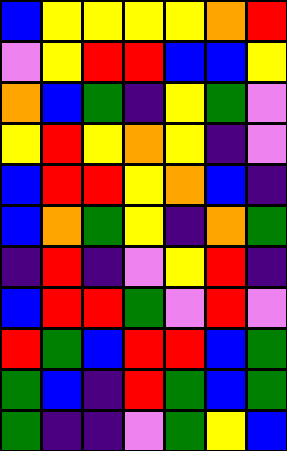[["blue", "yellow", "yellow", "yellow", "yellow", "orange", "red"], ["violet", "yellow", "red", "red", "blue", "blue", "yellow"], ["orange", "blue", "green", "indigo", "yellow", "green", "violet"], ["yellow", "red", "yellow", "orange", "yellow", "indigo", "violet"], ["blue", "red", "red", "yellow", "orange", "blue", "indigo"], ["blue", "orange", "green", "yellow", "indigo", "orange", "green"], ["indigo", "red", "indigo", "violet", "yellow", "red", "indigo"], ["blue", "red", "red", "green", "violet", "red", "violet"], ["red", "green", "blue", "red", "red", "blue", "green"], ["green", "blue", "indigo", "red", "green", "blue", "green"], ["green", "indigo", "indigo", "violet", "green", "yellow", "blue"]]